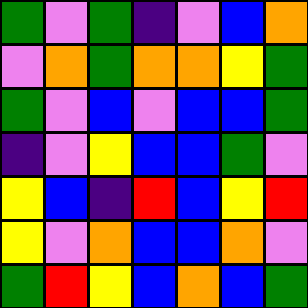[["green", "violet", "green", "indigo", "violet", "blue", "orange"], ["violet", "orange", "green", "orange", "orange", "yellow", "green"], ["green", "violet", "blue", "violet", "blue", "blue", "green"], ["indigo", "violet", "yellow", "blue", "blue", "green", "violet"], ["yellow", "blue", "indigo", "red", "blue", "yellow", "red"], ["yellow", "violet", "orange", "blue", "blue", "orange", "violet"], ["green", "red", "yellow", "blue", "orange", "blue", "green"]]